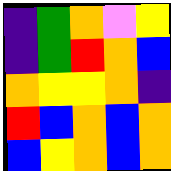[["indigo", "green", "orange", "violet", "yellow"], ["indigo", "green", "red", "orange", "blue"], ["orange", "yellow", "yellow", "orange", "indigo"], ["red", "blue", "orange", "blue", "orange"], ["blue", "yellow", "orange", "blue", "orange"]]